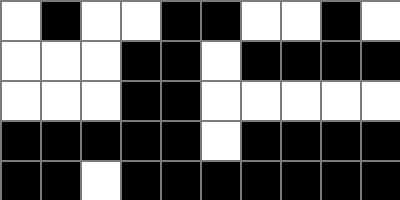[["white", "black", "white", "white", "black", "black", "white", "white", "black", "white"], ["white", "white", "white", "black", "black", "white", "black", "black", "black", "black"], ["white", "white", "white", "black", "black", "white", "white", "white", "white", "white"], ["black", "black", "black", "black", "black", "white", "black", "black", "black", "black"], ["black", "black", "white", "black", "black", "black", "black", "black", "black", "black"]]